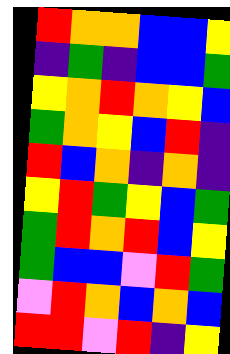[["red", "orange", "orange", "blue", "blue", "yellow"], ["indigo", "green", "indigo", "blue", "blue", "green"], ["yellow", "orange", "red", "orange", "yellow", "blue"], ["green", "orange", "yellow", "blue", "red", "indigo"], ["red", "blue", "orange", "indigo", "orange", "indigo"], ["yellow", "red", "green", "yellow", "blue", "green"], ["green", "red", "orange", "red", "blue", "yellow"], ["green", "blue", "blue", "violet", "red", "green"], ["violet", "red", "orange", "blue", "orange", "blue"], ["red", "red", "violet", "red", "indigo", "yellow"]]